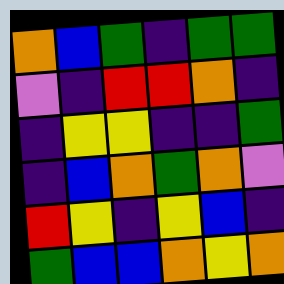[["orange", "blue", "green", "indigo", "green", "green"], ["violet", "indigo", "red", "red", "orange", "indigo"], ["indigo", "yellow", "yellow", "indigo", "indigo", "green"], ["indigo", "blue", "orange", "green", "orange", "violet"], ["red", "yellow", "indigo", "yellow", "blue", "indigo"], ["green", "blue", "blue", "orange", "yellow", "orange"]]